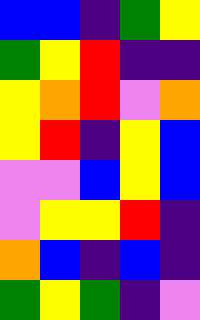[["blue", "blue", "indigo", "green", "yellow"], ["green", "yellow", "red", "indigo", "indigo"], ["yellow", "orange", "red", "violet", "orange"], ["yellow", "red", "indigo", "yellow", "blue"], ["violet", "violet", "blue", "yellow", "blue"], ["violet", "yellow", "yellow", "red", "indigo"], ["orange", "blue", "indigo", "blue", "indigo"], ["green", "yellow", "green", "indigo", "violet"]]